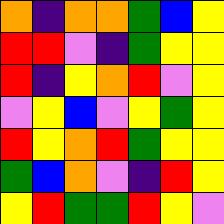[["orange", "indigo", "orange", "orange", "green", "blue", "yellow"], ["red", "red", "violet", "indigo", "green", "yellow", "yellow"], ["red", "indigo", "yellow", "orange", "red", "violet", "yellow"], ["violet", "yellow", "blue", "violet", "yellow", "green", "yellow"], ["red", "yellow", "orange", "red", "green", "yellow", "yellow"], ["green", "blue", "orange", "violet", "indigo", "red", "yellow"], ["yellow", "red", "green", "green", "red", "yellow", "violet"]]